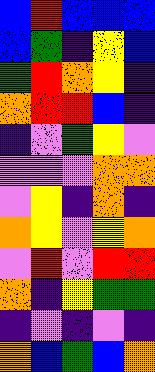[["blue", "red", "blue", "blue", "blue"], ["blue", "green", "indigo", "yellow", "blue"], ["green", "red", "orange", "yellow", "indigo"], ["orange", "red", "red", "blue", "indigo"], ["indigo", "violet", "green", "yellow", "violet"], ["violet", "violet", "violet", "orange", "orange"], ["violet", "yellow", "indigo", "orange", "indigo"], ["orange", "yellow", "violet", "yellow", "orange"], ["violet", "red", "violet", "red", "red"], ["orange", "indigo", "yellow", "green", "green"], ["indigo", "violet", "indigo", "violet", "indigo"], ["orange", "blue", "green", "blue", "orange"]]